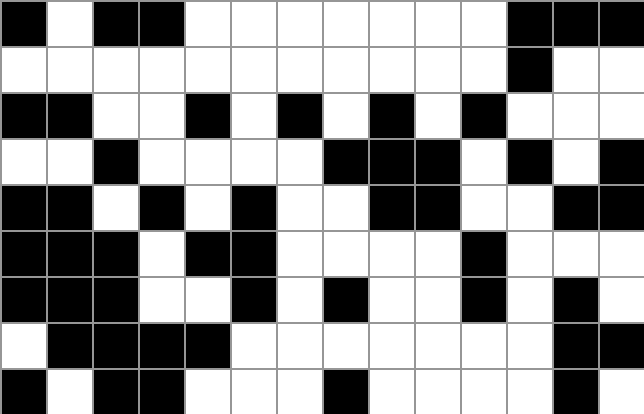[["black", "white", "black", "black", "white", "white", "white", "white", "white", "white", "white", "black", "black", "black"], ["white", "white", "white", "white", "white", "white", "white", "white", "white", "white", "white", "black", "white", "white"], ["black", "black", "white", "white", "black", "white", "black", "white", "black", "white", "black", "white", "white", "white"], ["white", "white", "black", "white", "white", "white", "white", "black", "black", "black", "white", "black", "white", "black"], ["black", "black", "white", "black", "white", "black", "white", "white", "black", "black", "white", "white", "black", "black"], ["black", "black", "black", "white", "black", "black", "white", "white", "white", "white", "black", "white", "white", "white"], ["black", "black", "black", "white", "white", "black", "white", "black", "white", "white", "black", "white", "black", "white"], ["white", "black", "black", "black", "black", "white", "white", "white", "white", "white", "white", "white", "black", "black"], ["black", "white", "black", "black", "white", "white", "white", "black", "white", "white", "white", "white", "black", "white"]]